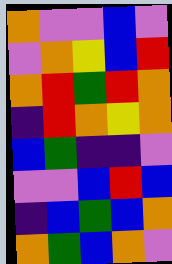[["orange", "violet", "violet", "blue", "violet"], ["violet", "orange", "yellow", "blue", "red"], ["orange", "red", "green", "red", "orange"], ["indigo", "red", "orange", "yellow", "orange"], ["blue", "green", "indigo", "indigo", "violet"], ["violet", "violet", "blue", "red", "blue"], ["indigo", "blue", "green", "blue", "orange"], ["orange", "green", "blue", "orange", "violet"]]